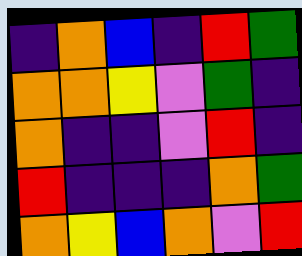[["indigo", "orange", "blue", "indigo", "red", "green"], ["orange", "orange", "yellow", "violet", "green", "indigo"], ["orange", "indigo", "indigo", "violet", "red", "indigo"], ["red", "indigo", "indigo", "indigo", "orange", "green"], ["orange", "yellow", "blue", "orange", "violet", "red"]]